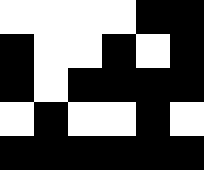[["white", "white", "white", "white", "black", "black"], ["black", "white", "white", "black", "white", "black"], ["black", "white", "black", "black", "black", "black"], ["white", "black", "white", "white", "black", "white"], ["black", "black", "black", "black", "black", "black"]]